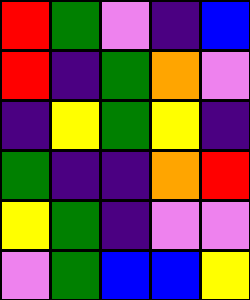[["red", "green", "violet", "indigo", "blue"], ["red", "indigo", "green", "orange", "violet"], ["indigo", "yellow", "green", "yellow", "indigo"], ["green", "indigo", "indigo", "orange", "red"], ["yellow", "green", "indigo", "violet", "violet"], ["violet", "green", "blue", "blue", "yellow"]]